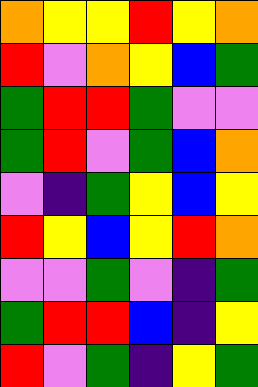[["orange", "yellow", "yellow", "red", "yellow", "orange"], ["red", "violet", "orange", "yellow", "blue", "green"], ["green", "red", "red", "green", "violet", "violet"], ["green", "red", "violet", "green", "blue", "orange"], ["violet", "indigo", "green", "yellow", "blue", "yellow"], ["red", "yellow", "blue", "yellow", "red", "orange"], ["violet", "violet", "green", "violet", "indigo", "green"], ["green", "red", "red", "blue", "indigo", "yellow"], ["red", "violet", "green", "indigo", "yellow", "green"]]